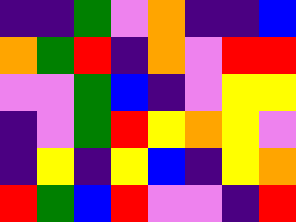[["indigo", "indigo", "green", "violet", "orange", "indigo", "indigo", "blue"], ["orange", "green", "red", "indigo", "orange", "violet", "red", "red"], ["violet", "violet", "green", "blue", "indigo", "violet", "yellow", "yellow"], ["indigo", "violet", "green", "red", "yellow", "orange", "yellow", "violet"], ["indigo", "yellow", "indigo", "yellow", "blue", "indigo", "yellow", "orange"], ["red", "green", "blue", "red", "violet", "violet", "indigo", "red"]]